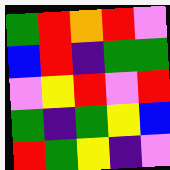[["green", "red", "orange", "red", "violet"], ["blue", "red", "indigo", "green", "green"], ["violet", "yellow", "red", "violet", "red"], ["green", "indigo", "green", "yellow", "blue"], ["red", "green", "yellow", "indigo", "violet"]]